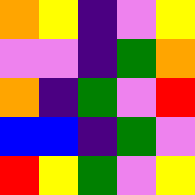[["orange", "yellow", "indigo", "violet", "yellow"], ["violet", "violet", "indigo", "green", "orange"], ["orange", "indigo", "green", "violet", "red"], ["blue", "blue", "indigo", "green", "violet"], ["red", "yellow", "green", "violet", "yellow"]]